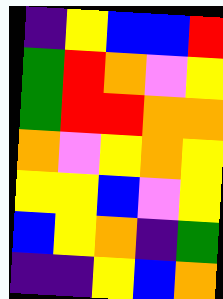[["indigo", "yellow", "blue", "blue", "red"], ["green", "red", "orange", "violet", "yellow"], ["green", "red", "red", "orange", "orange"], ["orange", "violet", "yellow", "orange", "yellow"], ["yellow", "yellow", "blue", "violet", "yellow"], ["blue", "yellow", "orange", "indigo", "green"], ["indigo", "indigo", "yellow", "blue", "orange"]]